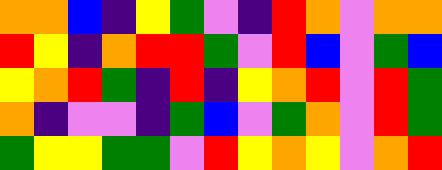[["orange", "orange", "blue", "indigo", "yellow", "green", "violet", "indigo", "red", "orange", "violet", "orange", "orange"], ["red", "yellow", "indigo", "orange", "red", "red", "green", "violet", "red", "blue", "violet", "green", "blue"], ["yellow", "orange", "red", "green", "indigo", "red", "indigo", "yellow", "orange", "red", "violet", "red", "green"], ["orange", "indigo", "violet", "violet", "indigo", "green", "blue", "violet", "green", "orange", "violet", "red", "green"], ["green", "yellow", "yellow", "green", "green", "violet", "red", "yellow", "orange", "yellow", "violet", "orange", "red"]]